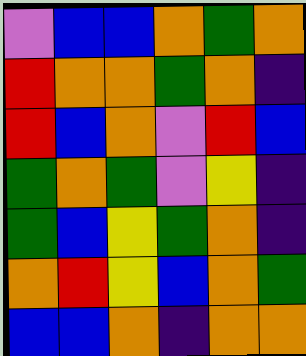[["violet", "blue", "blue", "orange", "green", "orange"], ["red", "orange", "orange", "green", "orange", "indigo"], ["red", "blue", "orange", "violet", "red", "blue"], ["green", "orange", "green", "violet", "yellow", "indigo"], ["green", "blue", "yellow", "green", "orange", "indigo"], ["orange", "red", "yellow", "blue", "orange", "green"], ["blue", "blue", "orange", "indigo", "orange", "orange"]]